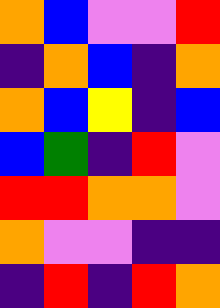[["orange", "blue", "violet", "violet", "red"], ["indigo", "orange", "blue", "indigo", "orange"], ["orange", "blue", "yellow", "indigo", "blue"], ["blue", "green", "indigo", "red", "violet"], ["red", "red", "orange", "orange", "violet"], ["orange", "violet", "violet", "indigo", "indigo"], ["indigo", "red", "indigo", "red", "orange"]]